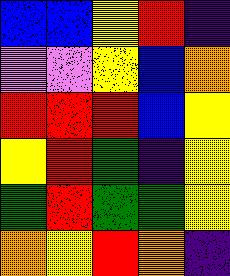[["blue", "blue", "yellow", "red", "indigo"], ["violet", "violet", "yellow", "blue", "orange"], ["red", "red", "red", "blue", "yellow"], ["yellow", "red", "green", "indigo", "yellow"], ["green", "red", "green", "green", "yellow"], ["orange", "yellow", "red", "orange", "indigo"]]